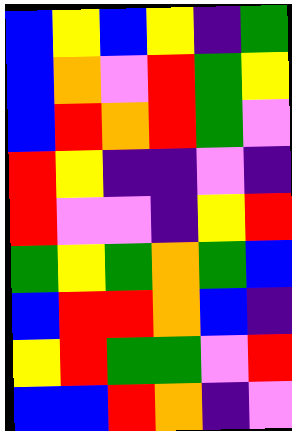[["blue", "yellow", "blue", "yellow", "indigo", "green"], ["blue", "orange", "violet", "red", "green", "yellow"], ["blue", "red", "orange", "red", "green", "violet"], ["red", "yellow", "indigo", "indigo", "violet", "indigo"], ["red", "violet", "violet", "indigo", "yellow", "red"], ["green", "yellow", "green", "orange", "green", "blue"], ["blue", "red", "red", "orange", "blue", "indigo"], ["yellow", "red", "green", "green", "violet", "red"], ["blue", "blue", "red", "orange", "indigo", "violet"]]